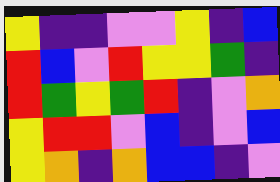[["yellow", "indigo", "indigo", "violet", "violet", "yellow", "indigo", "blue"], ["red", "blue", "violet", "red", "yellow", "yellow", "green", "indigo"], ["red", "green", "yellow", "green", "red", "indigo", "violet", "orange"], ["yellow", "red", "red", "violet", "blue", "indigo", "violet", "blue"], ["yellow", "orange", "indigo", "orange", "blue", "blue", "indigo", "violet"]]